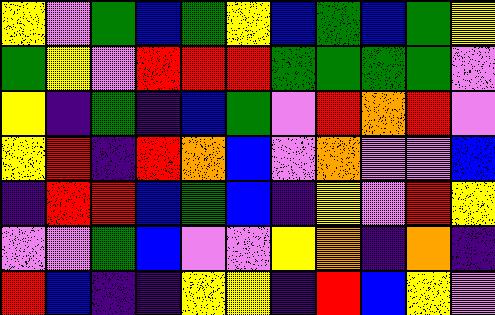[["yellow", "violet", "green", "blue", "green", "yellow", "blue", "green", "blue", "green", "yellow"], ["green", "yellow", "violet", "red", "red", "red", "green", "green", "green", "green", "violet"], ["yellow", "indigo", "green", "indigo", "blue", "green", "violet", "red", "orange", "red", "violet"], ["yellow", "red", "indigo", "red", "orange", "blue", "violet", "orange", "violet", "violet", "blue"], ["indigo", "red", "red", "blue", "green", "blue", "indigo", "yellow", "violet", "red", "yellow"], ["violet", "violet", "green", "blue", "violet", "violet", "yellow", "orange", "indigo", "orange", "indigo"], ["red", "blue", "indigo", "indigo", "yellow", "yellow", "indigo", "red", "blue", "yellow", "violet"]]